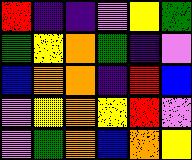[["red", "indigo", "indigo", "violet", "yellow", "green"], ["green", "yellow", "orange", "green", "indigo", "violet"], ["blue", "orange", "orange", "indigo", "red", "blue"], ["violet", "yellow", "orange", "yellow", "red", "violet"], ["violet", "green", "orange", "blue", "orange", "yellow"]]